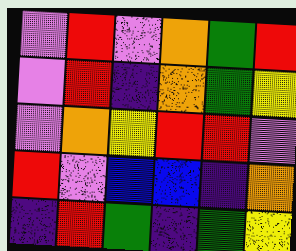[["violet", "red", "violet", "orange", "green", "red"], ["violet", "red", "indigo", "orange", "green", "yellow"], ["violet", "orange", "yellow", "red", "red", "violet"], ["red", "violet", "blue", "blue", "indigo", "orange"], ["indigo", "red", "green", "indigo", "green", "yellow"]]